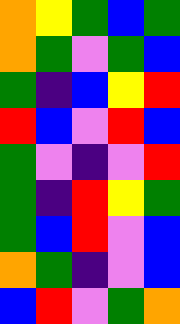[["orange", "yellow", "green", "blue", "green"], ["orange", "green", "violet", "green", "blue"], ["green", "indigo", "blue", "yellow", "red"], ["red", "blue", "violet", "red", "blue"], ["green", "violet", "indigo", "violet", "red"], ["green", "indigo", "red", "yellow", "green"], ["green", "blue", "red", "violet", "blue"], ["orange", "green", "indigo", "violet", "blue"], ["blue", "red", "violet", "green", "orange"]]